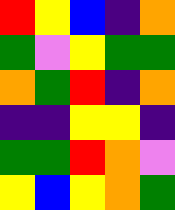[["red", "yellow", "blue", "indigo", "orange"], ["green", "violet", "yellow", "green", "green"], ["orange", "green", "red", "indigo", "orange"], ["indigo", "indigo", "yellow", "yellow", "indigo"], ["green", "green", "red", "orange", "violet"], ["yellow", "blue", "yellow", "orange", "green"]]